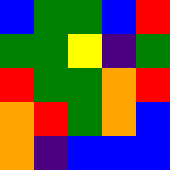[["blue", "green", "green", "blue", "red"], ["green", "green", "yellow", "indigo", "green"], ["red", "green", "green", "orange", "red"], ["orange", "red", "green", "orange", "blue"], ["orange", "indigo", "blue", "blue", "blue"]]